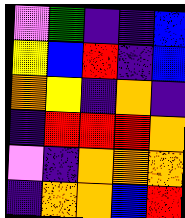[["violet", "green", "indigo", "indigo", "blue"], ["yellow", "blue", "red", "indigo", "blue"], ["orange", "yellow", "indigo", "orange", "indigo"], ["indigo", "red", "red", "red", "orange"], ["violet", "indigo", "orange", "orange", "orange"], ["indigo", "orange", "orange", "blue", "red"]]